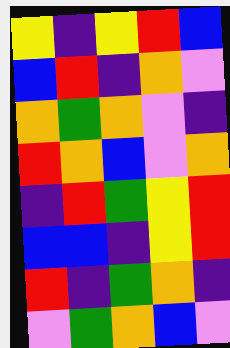[["yellow", "indigo", "yellow", "red", "blue"], ["blue", "red", "indigo", "orange", "violet"], ["orange", "green", "orange", "violet", "indigo"], ["red", "orange", "blue", "violet", "orange"], ["indigo", "red", "green", "yellow", "red"], ["blue", "blue", "indigo", "yellow", "red"], ["red", "indigo", "green", "orange", "indigo"], ["violet", "green", "orange", "blue", "violet"]]